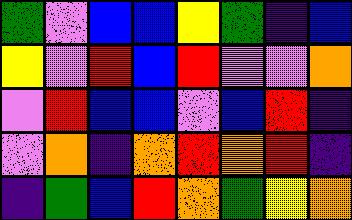[["green", "violet", "blue", "blue", "yellow", "green", "indigo", "blue"], ["yellow", "violet", "red", "blue", "red", "violet", "violet", "orange"], ["violet", "red", "blue", "blue", "violet", "blue", "red", "indigo"], ["violet", "orange", "indigo", "orange", "red", "orange", "red", "indigo"], ["indigo", "green", "blue", "red", "orange", "green", "yellow", "orange"]]